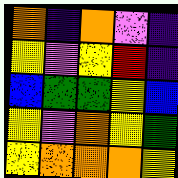[["orange", "indigo", "orange", "violet", "indigo"], ["yellow", "violet", "yellow", "red", "indigo"], ["blue", "green", "green", "yellow", "blue"], ["yellow", "violet", "orange", "yellow", "green"], ["yellow", "orange", "orange", "orange", "yellow"]]